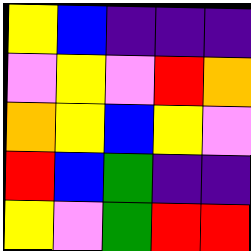[["yellow", "blue", "indigo", "indigo", "indigo"], ["violet", "yellow", "violet", "red", "orange"], ["orange", "yellow", "blue", "yellow", "violet"], ["red", "blue", "green", "indigo", "indigo"], ["yellow", "violet", "green", "red", "red"]]